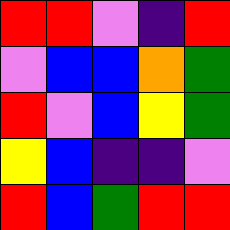[["red", "red", "violet", "indigo", "red"], ["violet", "blue", "blue", "orange", "green"], ["red", "violet", "blue", "yellow", "green"], ["yellow", "blue", "indigo", "indigo", "violet"], ["red", "blue", "green", "red", "red"]]